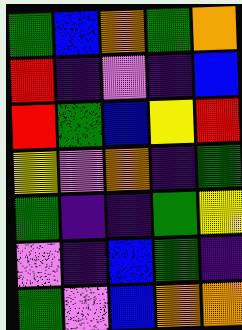[["green", "blue", "orange", "green", "orange"], ["red", "indigo", "violet", "indigo", "blue"], ["red", "green", "blue", "yellow", "red"], ["yellow", "violet", "orange", "indigo", "green"], ["green", "indigo", "indigo", "green", "yellow"], ["violet", "indigo", "blue", "green", "indigo"], ["green", "violet", "blue", "orange", "orange"]]